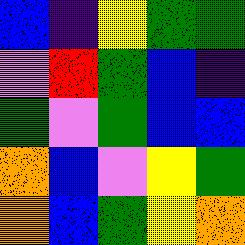[["blue", "indigo", "yellow", "green", "green"], ["violet", "red", "green", "blue", "indigo"], ["green", "violet", "green", "blue", "blue"], ["orange", "blue", "violet", "yellow", "green"], ["orange", "blue", "green", "yellow", "orange"]]